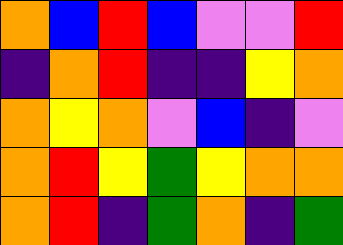[["orange", "blue", "red", "blue", "violet", "violet", "red"], ["indigo", "orange", "red", "indigo", "indigo", "yellow", "orange"], ["orange", "yellow", "orange", "violet", "blue", "indigo", "violet"], ["orange", "red", "yellow", "green", "yellow", "orange", "orange"], ["orange", "red", "indigo", "green", "orange", "indigo", "green"]]